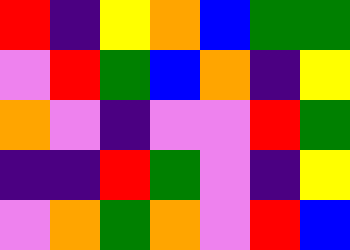[["red", "indigo", "yellow", "orange", "blue", "green", "green"], ["violet", "red", "green", "blue", "orange", "indigo", "yellow"], ["orange", "violet", "indigo", "violet", "violet", "red", "green"], ["indigo", "indigo", "red", "green", "violet", "indigo", "yellow"], ["violet", "orange", "green", "orange", "violet", "red", "blue"]]